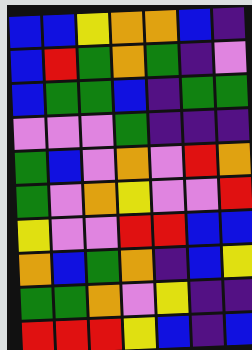[["blue", "blue", "yellow", "orange", "orange", "blue", "indigo"], ["blue", "red", "green", "orange", "green", "indigo", "violet"], ["blue", "green", "green", "blue", "indigo", "green", "green"], ["violet", "violet", "violet", "green", "indigo", "indigo", "indigo"], ["green", "blue", "violet", "orange", "violet", "red", "orange"], ["green", "violet", "orange", "yellow", "violet", "violet", "red"], ["yellow", "violet", "violet", "red", "red", "blue", "blue"], ["orange", "blue", "green", "orange", "indigo", "blue", "yellow"], ["green", "green", "orange", "violet", "yellow", "indigo", "indigo"], ["red", "red", "red", "yellow", "blue", "indigo", "blue"]]